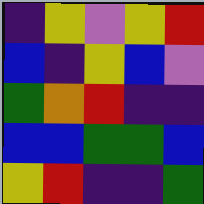[["indigo", "yellow", "violet", "yellow", "red"], ["blue", "indigo", "yellow", "blue", "violet"], ["green", "orange", "red", "indigo", "indigo"], ["blue", "blue", "green", "green", "blue"], ["yellow", "red", "indigo", "indigo", "green"]]